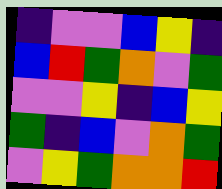[["indigo", "violet", "violet", "blue", "yellow", "indigo"], ["blue", "red", "green", "orange", "violet", "green"], ["violet", "violet", "yellow", "indigo", "blue", "yellow"], ["green", "indigo", "blue", "violet", "orange", "green"], ["violet", "yellow", "green", "orange", "orange", "red"]]